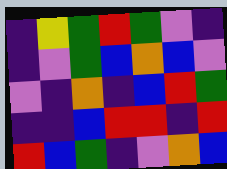[["indigo", "yellow", "green", "red", "green", "violet", "indigo"], ["indigo", "violet", "green", "blue", "orange", "blue", "violet"], ["violet", "indigo", "orange", "indigo", "blue", "red", "green"], ["indigo", "indigo", "blue", "red", "red", "indigo", "red"], ["red", "blue", "green", "indigo", "violet", "orange", "blue"]]